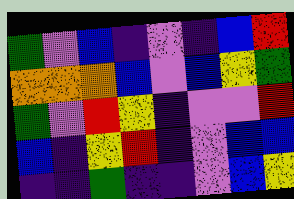[["green", "violet", "blue", "indigo", "violet", "indigo", "blue", "red"], ["orange", "orange", "orange", "blue", "violet", "blue", "yellow", "green"], ["green", "violet", "red", "yellow", "indigo", "violet", "violet", "red"], ["blue", "indigo", "yellow", "red", "indigo", "violet", "blue", "blue"], ["indigo", "indigo", "green", "indigo", "indigo", "violet", "blue", "yellow"]]